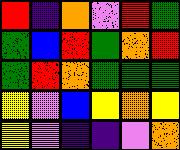[["red", "indigo", "orange", "violet", "red", "green"], ["green", "blue", "red", "green", "orange", "red"], ["green", "red", "orange", "green", "green", "green"], ["yellow", "violet", "blue", "yellow", "orange", "yellow"], ["yellow", "violet", "indigo", "indigo", "violet", "orange"]]